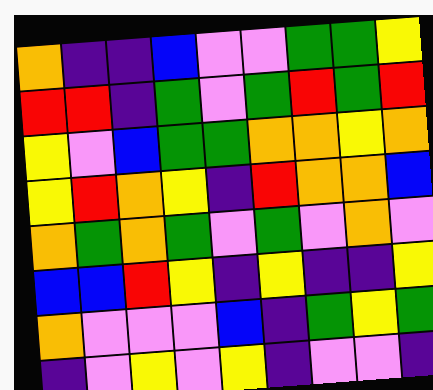[["orange", "indigo", "indigo", "blue", "violet", "violet", "green", "green", "yellow"], ["red", "red", "indigo", "green", "violet", "green", "red", "green", "red"], ["yellow", "violet", "blue", "green", "green", "orange", "orange", "yellow", "orange"], ["yellow", "red", "orange", "yellow", "indigo", "red", "orange", "orange", "blue"], ["orange", "green", "orange", "green", "violet", "green", "violet", "orange", "violet"], ["blue", "blue", "red", "yellow", "indigo", "yellow", "indigo", "indigo", "yellow"], ["orange", "violet", "violet", "violet", "blue", "indigo", "green", "yellow", "green"], ["indigo", "violet", "yellow", "violet", "yellow", "indigo", "violet", "violet", "indigo"]]